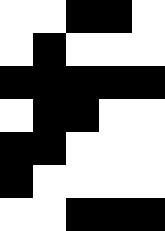[["white", "white", "black", "black", "white"], ["white", "black", "white", "white", "white"], ["black", "black", "black", "black", "black"], ["white", "black", "black", "white", "white"], ["black", "black", "white", "white", "white"], ["black", "white", "white", "white", "white"], ["white", "white", "black", "black", "black"]]